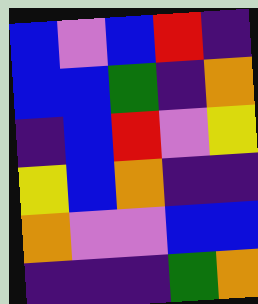[["blue", "violet", "blue", "red", "indigo"], ["blue", "blue", "green", "indigo", "orange"], ["indigo", "blue", "red", "violet", "yellow"], ["yellow", "blue", "orange", "indigo", "indigo"], ["orange", "violet", "violet", "blue", "blue"], ["indigo", "indigo", "indigo", "green", "orange"]]